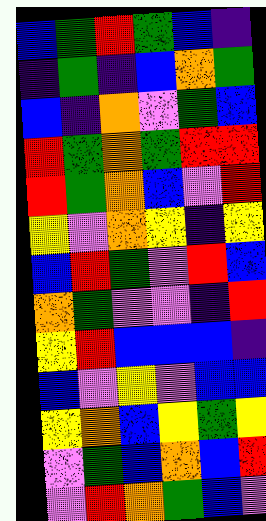[["blue", "green", "red", "green", "blue", "indigo"], ["indigo", "green", "indigo", "blue", "orange", "green"], ["blue", "indigo", "orange", "violet", "green", "blue"], ["red", "green", "orange", "green", "red", "red"], ["red", "green", "orange", "blue", "violet", "red"], ["yellow", "violet", "orange", "yellow", "indigo", "yellow"], ["blue", "red", "green", "violet", "red", "blue"], ["orange", "green", "violet", "violet", "indigo", "red"], ["yellow", "red", "blue", "blue", "blue", "indigo"], ["blue", "violet", "yellow", "violet", "blue", "blue"], ["yellow", "orange", "blue", "yellow", "green", "yellow"], ["violet", "green", "blue", "orange", "blue", "red"], ["violet", "red", "orange", "green", "blue", "violet"]]